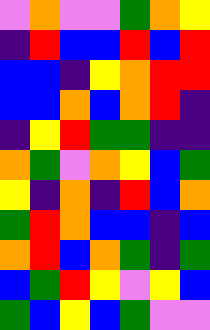[["violet", "orange", "violet", "violet", "green", "orange", "yellow"], ["indigo", "red", "blue", "blue", "red", "blue", "red"], ["blue", "blue", "indigo", "yellow", "orange", "red", "red"], ["blue", "blue", "orange", "blue", "orange", "red", "indigo"], ["indigo", "yellow", "red", "green", "green", "indigo", "indigo"], ["orange", "green", "violet", "orange", "yellow", "blue", "green"], ["yellow", "indigo", "orange", "indigo", "red", "blue", "orange"], ["green", "red", "orange", "blue", "blue", "indigo", "blue"], ["orange", "red", "blue", "orange", "green", "indigo", "green"], ["blue", "green", "red", "yellow", "violet", "yellow", "blue"], ["green", "blue", "yellow", "blue", "green", "violet", "violet"]]